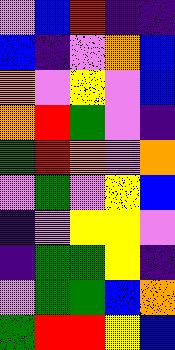[["violet", "blue", "red", "indigo", "indigo"], ["blue", "indigo", "violet", "orange", "blue"], ["orange", "violet", "yellow", "violet", "blue"], ["orange", "red", "green", "violet", "indigo"], ["green", "red", "orange", "violet", "orange"], ["violet", "green", "violet", "yellow", "blue"], ["indigo", "violet", "yellow", "yellow", "violet"], ["indigo", "green", "green", "yellow", "indigo"], ["violet", "green", "green", "blue", "orange"], ["green", "red", "red", "yellow", "blue"]]